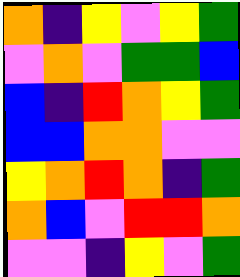[["orange", "indigo", "yellow", "violet", "yellow", "green"], ["violet", "orange", "violet", "green", "green", "blue"], ["blue", "indigo", "red", "orange", "yellow", "green"], ["blue", "blue", "orange", "orange", "violet", "violet"], ["yellow", "orange", "red", "orange", "indigo", "green"], ["orange", "blue", "violet", "red", "red", "orange"], ["violet", "violet", "indigo", "yellow", "violet", "green"]]